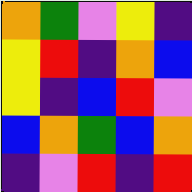[["orange", "green", "violet", "yellow", "indigo"], ["yellow", "red", "indigo", "orange", "blue"], ["yellow", "indigo", "blue", "red", "violet"], ["blue", "orange", "green", "blue", "orange"], ["indigo", "violet", "red", "indigo", "red"]]